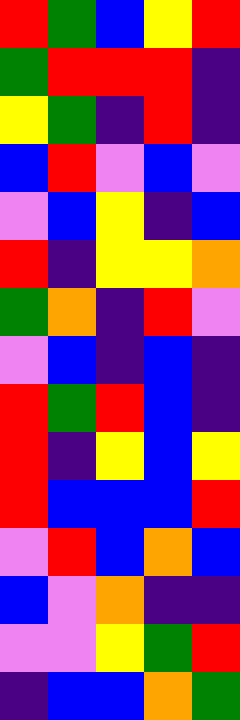[["red", "green", "blue", "yellow", "red"], ["green", "red", "red", "red", "indigo"], ["yellow", "green", "indigo", "red", "indigo"], ["blue", "red", "violet", "blue", "violet"], ["violet", "blue", "yellow", "indigo", "blue"], ["red", "indigo", "yellow", "yellow", "orange"], ["green", "orange", "indigo", "red", "violet"], ["violet", "blue", "indigo", "blue", "indigo"], ["red", "green", "red", "blue", "indigo"], ["red", "indigo", "yellow", "blue", "yellow"], ["red", "blue", "blue", "blue", "red"], ["violet", "red", "blue", "orange", "blue"], ["blue", "violet", "orange", "indigo", "indigo"], ["violet", "violet", "yellow", "green", "red"], ["indigo", "blue", "blue", "orange", "green"]]